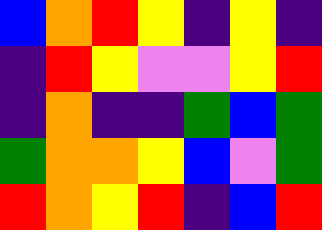[["blue", "orange", "red", "yellow", "indigo", "yellow", "indigo"], ["indigo", "red", "yellow", "violet", "violet", "yellow", "red"], ["indigo", "orange", "indigo", "indigo", "green", "blue", "green"], ["green", "orange", "orange", "yellow", "blue", "violet", "green"], ["red", "orange", "yellow", "red", "indigo", "blue", "red"]]